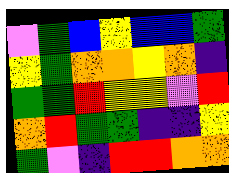[["violet", "green", "blue", "yellow", "blue", "blue", "green"], ["yellow", "green", "orange", "orange", "yellow", "orange", "indigo"], ["green", "green", "red", "yellow", "yellow", "violet", "red"], ["orange", "red", "green", "green", "indigo", "indigo", "yellow"], ["green", "violet", "indigo", "red", "red", "orange", "orange"]]